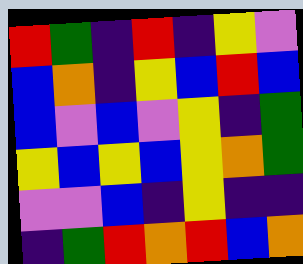[["red", "green", "indigo", "red", "indigo", "yellow", "violet"], ["blue", "orange", "indigo", "yellow", "blue", "red", "blue"], ["blue", "violet", "blue", "violet", "yellow", "indigo", "green"], ["yellow", "blue", "yellow", "blue", "yellow", "orange", "green"], ["violet", "violet", "blue", "indigo", "yellow", "indigo", "indigo"], ["indigo", "green", "red", "orange", "red", "blue", "orange"]]